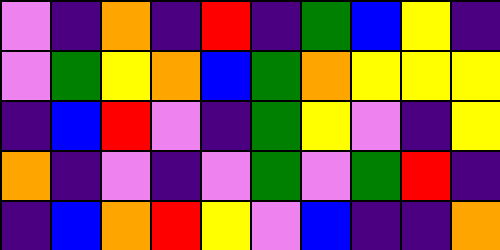[["violet", "indigo", "orange", "indigo", "red", "indigo", "green", "blue", "yellow", "indigo"], ["violet", "green", "yellow", "orange", "blue", "green", "orange", "yellow", "yellow", "yellow"], ["indigo", "blue", "red", "violet", "indigo", "green", "yellow", "violet", "indigo", "yellow"], ["orange", "indigo", "violet", "indigo", "violet", "green", "violet", "green", "red", "indigo"], ["indigo", "blue", "orange", "red", "yellow", "violet", "blue", "indigo", "indigo", "orange"]]